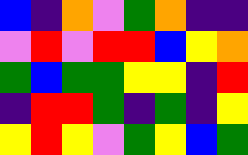[["blue", "indigo", "orange", "violet", "green", "orange", "indigo", "indigo"], ["violet", "red", "violet", "red", "red", "blue", "yellow", "orange"], ["green", "blue", "green", "green", "yellow", "yellow", "indigo", "red"], ["indigo", "red", "red", "green", "indigo", "green", "indigo", "yellow"], ["yellow", "red", "yellow", "violet", "green", "yellow", "blue", "green"]]